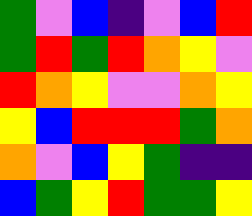[["green", "violet", "blue", "indigo", "violet", "blue", "red"], ["green", "red", "green", "red", "orange", "yellow", "violet"], ["red", "orange", "yellow", "violet", "violet", "orange", "yellow"], ["yellow", "blue", "red", "red", "red", "green", "orange"], ["orange", "violet", "blue", "yellow", "green", "indigo", "indigo"], ["blue", "green", "yellow", "red", "green", "green", "yellow"]]